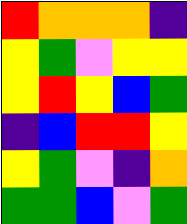[["red", "orange", "orange", "orange", "indigo"], ["yellow", "green", "violet", "yellow", "yellow"], ["yellow", "red", "yellow", "blue", "green"], ["indigo", "blue", "red", "red", "yellow"], ["yellow", "green", "violet", "indigo", "orange"], ["green", "green", "blue", "violet", "green"]]